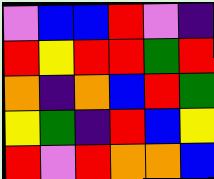[["violet", "blue", "blue", "red", "violet", "indigo"], ["red", "yellow", "red", "red", "green", "red"], ["orange", "indigo", "orange", "blue", "red", "green"], ["yellow", "green", "indigo", "red", "blue", "yellow"], ["red", "violet", "red", "orange", "orange", "blue"]]